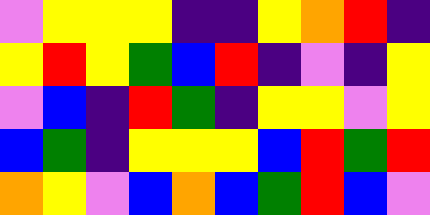[["violet", "yellow", "yellow", "yellow", "indigo", "indigo", "yellow", "orange", "red", "indigo"], ["yellow", "red", "yellow", "green", "blue", "red", "indigo", "violet", "indigo", "yellow"], ["violet", "blue", "indigo", "red", "green", "indigo", "yellow", "yellow", "violet", "yellow"], ["blue", "green", "indigo", "yellow", "yellow", "yellow", "blue", "red", "green", "red"], ["orange", "yellow", "violet", "blue", "orange", "blue", "green", "red", "blue", "violet"]]